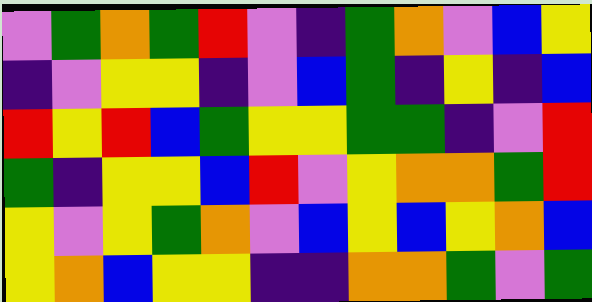[["violet", "green", "orange", "green", "red", "violet", "indigo", "green", "orange", "violet", "blue", "yellow"], ["indigo", "violet", "yellow", "yellow", "indigo", "violet", "blue", "green", "indigo", "yellow", "indigo", "blue"], ["red", "yellow", "red", "blue", "green", "yellow", "yellow", "green", "green", "indigo", "violet", "red"], ["green", "indigo", "yellow", "yellow", "blue", "red", "violet", "yellow", "orange", "orange", "green", "red"], ["yellow", "violet", "yellow", "green", "orange", "violet", "blue", "yellow", "blue", "yellow", "orange", "blue"], ["yellow", "orange", "blue", "yellow", "yellow", "indigo", "indigo", "orange", "orange", "green", "violet", "green"]]